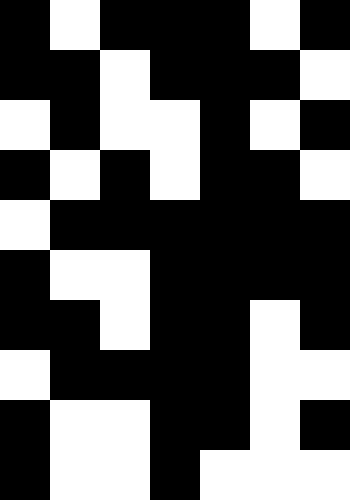[["black", "white", "black", "black", "black", "white", "black"], ["black", "black", "white", "black", "black", "black", "white"], ["white", "black", "white", "white", "black", "white", "black"], ["black", "white", "black", "white", "black", "black", "white"], ["white", "black", "black", "black", "black", "black", "black"], ["black", "white", "white", "black", "black", "black", "black"], ["black", "black", "white", "black", "black", "white", "black"], ["white", "black", "black", "black", "black", "white", "white"], ["black", "white", "white", "black", "black", "white", "black"], ["black", "white", "white", "black", "white", "white", "white"]]